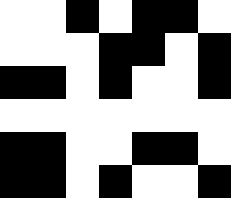[["white", "white", "black", "white", "black", "black", "white"], ["white", "white", "white", "black", "black", "white", "black"], ["black", "black", "white", "black", "white", "white", "black"], ["white", "white", "white", "white", "white", "white", "white"], ["black", "black", "white", "white", "black", "black", "white"], ["black", "black", "white", "black", "white", "white", "black"]]